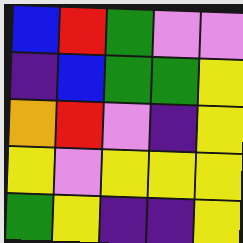[["blue", "red", "green", "violet", "violet"], ["indigo", "blue", "green", "green", "yellow"], ["orange", "red", "violet", "indigo", "yellow"], ["yellow", "violet", "yellow", "yellow", "yellow"], ["green", "yellow", "indigo", "indigo", "yellow"]]